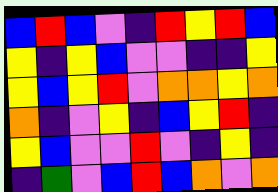[["blue", "red", "blue", "violet", "indigo", "red", "yellow", "red", "blue"], ["yellow", "indigo", "yellow", "blue", "violet", "violet", "indigo", "indigo", "yellow"], ["yellow", "blue", "yellow", "red", "violet", "orange", "orange", "yellow", "orange"], ["orange", "indigo", "violet", "yellow", "indigo", "blue", "yellow", "red", "indigo"], ["yellow", "blue", "violet", "violet", "red", "violet", "indigo", "yellow", "indigo"], ["indigo", "green", "violet", "blue", "red", "blue", "orange", "violet", "orange"]]